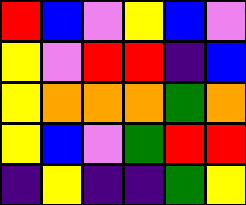[["red", "blue", "violet", "yellow", "blue", "violet"], ["yellow", "violet", "red", "red", "indigo", "blue"], ["yellow", "orange", "orange", "orange", "green", "orange"], ["yellow", "blue", "violet", "green", "red", "red"], ["indigo", "yellow", "indigo", "indigo", "green", "yellow"]]